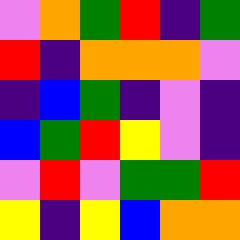[["violet", "orange", "green", "red", "indigo", "green"], ["red", "indigo", "orange", "orange", "orange", "violet"], ["indigo", "blue", "green", "indigo", "violet", "indigo"], ["blue", "green", "red", "yellow", "violet", "indigo"], ["violet", "red", "violet", "green", "green", "red"], ["yellow", "indigo", "yellow", "blue", "orange", "orange"]]